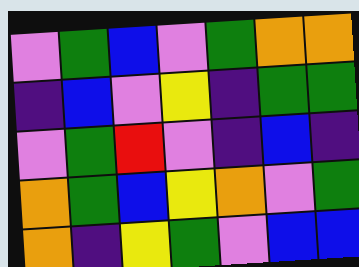[["violet", "green", "blue", "violet", "green", "orange", "orange"], ["indigo", "blue", "violet", "yellow", "indigo", "green", "green"], ["violet", "green", "red", "violet", "indigo", "blue", "indigo"], ["orange", "green", "blue", "yellow", "orange", "violet", "green"], ["orange", "indigo", "yellow", "green", "violet", "blue", "blue"]]